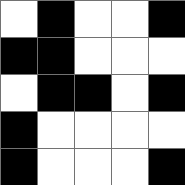[["white", "black", "white", "white", "black"], ["black", "black", "white", "white", "white"], ["white", "black", "black", "white", "black"], ["black", "white", "white", "white", "white"], ["black", "white", "white", "white", "black"]]